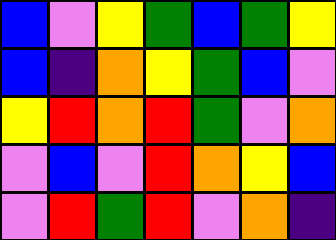[["blue", "violet", "yellow", "green", "blue", "green", "yellow"], ["blue", "indigo", "orange", "yellow", "green", "blue", "violet"], ["yellow", "red", "orange", "red", "green", "violet", "orange"], ["violet", "blue", "violet", "red", "orange", "yellow", "blue"], ["violet", "red", "green", "red", "violet", "orange", "indigo"]]